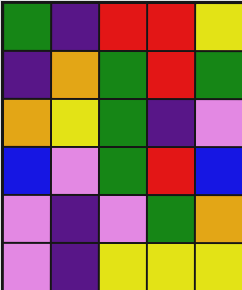[["green", "indigo", "red", "red", "yellow"], ["indigo", "orange", "green", "red", "green"], ["orange", "yellow", "green", "indigo", "violet"], ["blue", "violet", "green", "red", "blue"], ["violet", "indigo", "violet", "green", "orange"], ["violet", "indigo", "yellow", "yellow", "yellow"]]